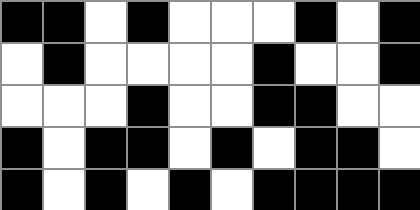[["black", "black", "white", "black", "white", "white", "white", "black", "white", "black"], ["white", "black", "white", "white", "white", "white", "black", "white", "white", "black"], ["white", "white", "white", "black", "white", "white", "black", "black", "white", "white"], ["black", "white", "black", "black", "white", "black", "white", "black", "black", "white"], ["black", "white", "black", "white", "black", "white", "black", "black", "black", "black"]]